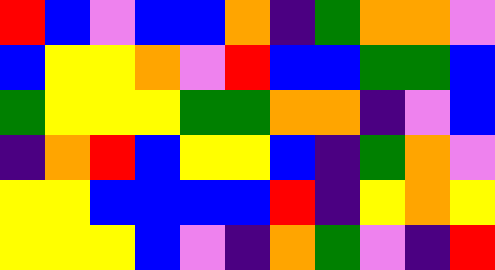[["red", "blue", "violet", "blue", "blue", "orange", "indigo", "green", "orange", "orange", "violet"], ["blue", "yellow", "yellow", "orange", "violet", "red", "blue", "blue", "green", "green", "blue"], ["green", "yellow", "yellow", "yellow", "green", "green", "orange", "orange", "indigo", "violet", "blue"], ["indigo", "orange", "red", "blue", "yellow", "yellow", "blue", "indigo", "green", "orange", "violet"], ["yellow", "yellow", "blue", "blue", "blue", "blue", "red", "indigo", "yellow", "orange", "yellow"], ["yellow", "yellow", "yellow", "blue", "violet", "indigo", "orange", "green", "violet", "indigo", "red"]]